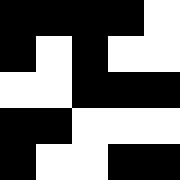[["black", "black", "black", "black", "white"], ["black", "white", "black", "white", "white"], ["white", "white", "black", "black", "black"], ["black", "black", "white", "white", "white"], ["black", "white", "white", "black", "black"]]